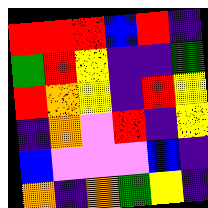[["red", "red", "red", "blue", "red", "indigo"], ["green", "red", "yellow", "indigo", "indigo", "green"], ["red", "orange", "yellow", "indigo", "red", "yellow"], ["indigo", "orange", "violet", "red", "indigo", "yellow"], ["blue", "violet", "violet", "violet", "blue", "indigo"], ["orange", "indigo", "orange", "green", "yellow", "indigo"]]